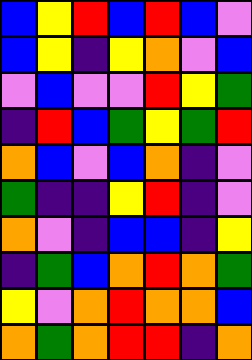[["blue", "yellow", "red", "blue", "red", "blue", "violet"], ["blue", "yellow", "indigo", "yellow", "orange", "violet", "blue"], ["violet", "blue", "violet", "violet", "red", "yellow", "green"], ["indigo", "red", "blue", "green", "yellow", "green", "red"], ["orange", "blue", "violet", "blue", "orange", "indigo", "violet"], ["green", "indigo", "indigo", "yellow", "red", "indigo", "violet"], ["orange", "violet", "indigo", "blue", "blue", "indigo", "yellow"], ["indigo", "green", "blue", "orange", "red", "orange", "green"], ["yellow", "violet", "orange", "red", "orange", "orange", "blue"], ["orange", "green", "orange", "red", "red", "indigo", "orange"]]